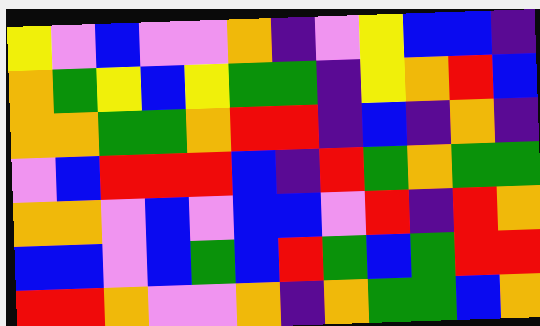[["yellow", "violet", "blue", "violet", "violet", "orange", "indigo", "violet", "yellow", "blue", "blue", "indigo"], ["orange", "green", "yellow", "blue", "yellow", "green", "green", "indigo", "yellow", "orange", "red", "blue"], ["orange", "orange", "green", "green", "orange", "red", "red", "indigo", "blue", "indigo", "orange", "indigo"], ["violet", "blue", "red", "red", "red", "blue", "indigo", "red", "green", "orange", "green", "green"], ["orange", "orange", "violet", "blue", "violet", "blue", "blue", "violet", "red", "indigo", "red", "orange"], ["blue", "blue", "violet", "blue", "green", "blue", "red", "green", "blue", "green", "red", "red"], ["red", "red", "orange", "violet", "violet", "orange", "indigo", "orange", "green", "green", "blue", "orange"]]